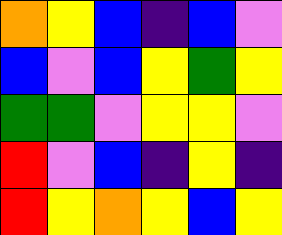[["orange", "yellow", "blue", "indigo", "blue", "violet"], ["blue", "violet", "blue", "yellow", "green", "yellow"], ["green", "green", "violet", "yellow", "yellow", "violet"], ["red", "violet", "blue", "indigo", "yellow", "indigo"], ["red", "yellow", "orange", "yellow", "blue", "yellow"]]